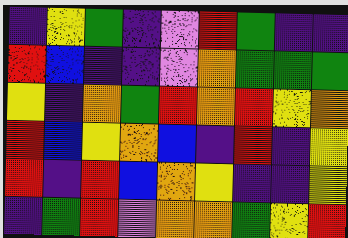[["indigo", "yellow", "green", "indigo", "violet", "red", "green", "indigo", "indigo"], ["red", "blue", "indigo", "indigo", "violet", "orange", "green", "green", "green"], ["yellow", "indigo", "orange", "green", "red", "orange", "red", "yellow", "orange"], ["red", "blue", "yellow", "orange", "blue", "indigo", "red", "indigo", "yellow"], ["red", "indigo", "red", "blue", "orange", "yellow", "indigo", "indigo", "yellow"], ["indigo", "green", "red", "violet", "orange", "orange", "green", "yellow", "red"]]